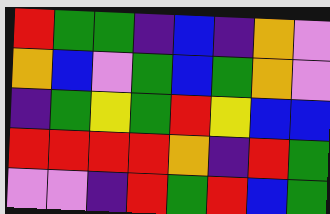[["red", "green", "green", "indigo", "blue", "indigo", "orange", "violet"], ["orange", "blue", "violet", "green", "blue", "green", "orange", "violet"], ["indigo", "green", "yellow", "green", "red", "yellow", "blue", "blue"], ["red", "red", "red", "red", "orange", "indigo", "red", "green"], ["violet", "violet", "indigo", "red", "green", "red", "blue", "green"]]